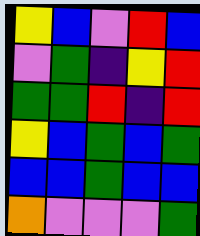[["yellow", "blue", "violet", "red", "blue"], ["violet", "green", "indigo", "yellow", "red"], ["green", "green", "red", "indigo", "red"], ["yellow", "blue", "green", "blue", "green"], ["blue", "blue", "green", "blue", "blue"], ["orange", "violet", "violet", "violet", "green"]]